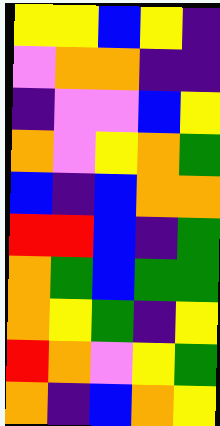[["yellow", "yellow", "blue", "yellow", "indigo"], ["violet", "orange", "orange", "indigo", "indigo"], ["indigo", "violet", "violet", "blue", "yellow"], ["orange", "violet", "yellow", "orange", "green"], ["blue", "indigo", "blue", "orange", "orange"], ["red", "red", "blue", "indigo", "green"], ["orange", "green", "blue", "green", "green"], ["orange", "yellow", "green", "indigo", "yellow"], ["red", "orange", "violet", "yellow", "green"], ["orange", "indigo", "blue", "orange", "yellow"]]